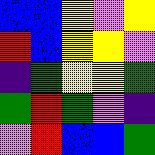[["blue", "blue", "yellow", "violet", "yellow"], ["red", "blue", "yellow", "yellow", "violet"], ["indigo", "green", "yellow", "yellow", "green"], ["green", "red", "green", "violet", "indigo"], ["violet", "red", "blue", "blue", "green"]]